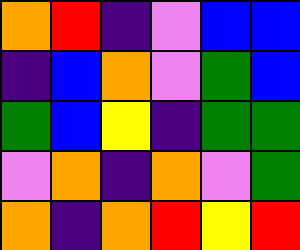[["orange", "red", "indigo", "violet", "blue", "blue"], ["indigo", "blue", "orange", "violet", "green", "blue"], ["green", "blue", "yellow", "indigo", "green", "green"], ["violet", "orange", "indigo", "orange", "violet", "green"], ["orange", "indigo", "orange", "red", "yellow", "red"]]